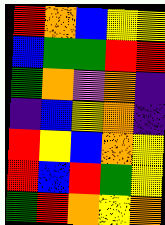[["red", "orange", "blue", "yellow", "yellow"], ["blue", "green", "green", "red", "red"], ["green", "orange", "violet", "orange", "indigo"], ["indigo", "blue", "yellow", "orange", "indigo"], ["red", "yellow", "blue", "orange", "yellow"], ["red", "blue", "red", "green", "yellow"], ["green", "red", "orange", "yellow", "orange"]]